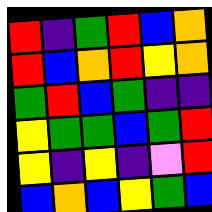[["red", "indigo", "green", "red", "blue", "orange"], ["red", "blue", "orange", "red", "yellow", "orange"], ["green", "red", "blue", "green", "indigo", "indigo"], ["yellow", "green", "green", "blue", "green", "red"], ["yellow", "indigo", "yellow", "indigo", "violet", "red"], ["blue", "orange", "blue", "yellow", "green", "blue"]]